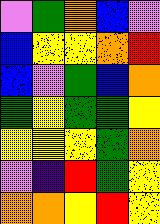[["violet", "green", "orange", "blue", "violet"], ["blue", "yellow", "yellow", "orange", "red"], ["blue", "violet", "green", "blue", "orange"], ["green", "yellow", "green", "green", "yellow"], ["yellow", "yellow", "yellow", "green", "orange"], ["violet", "indigo", "red", "green", "yellow"], ["orange", "orange", "yellow", "red", "yellow"]]